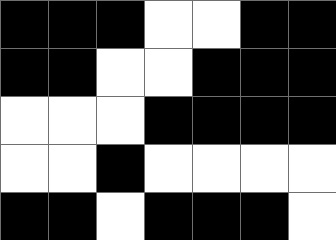[["black", "black", "black", "white", "white", "black", "black"], ["black", "black", "white", "white", "black", "black", "black"], ["white", "white", "white", "black", "black", "black", "black"], ["white", "white", "black", "white", "white", "white", "white"], ["black", "black", "white", "black", "black", "black", "white"]]